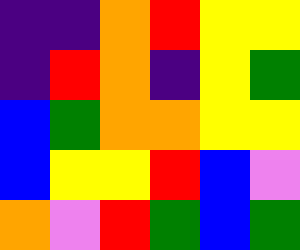[["indigo", "indigo", "orange", "red", "yellow", "yellow"], ["indigo", "red", "orange", "indigo", "yellow", "green"], ["blue", "green", "orange", "orange", "yellow", "yellow"], ["blue", "yellow", "yellow", "red", "blue", "violet"], ["orange", "violet", "red", "green", "blue", "green"]]